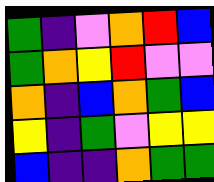[["green", "indigo", "violet", "orange", "red", "blue"], ["green", "orange", "yellow", "red", "violet", "violet"], ["orange", "indigo", "blue", "orange", "green", "blue"], ["yellow", "indigo", "green", "violet", "yellow", "yellow"], ["blue", "indigo", "indigo", "orange", "green", "green"]]